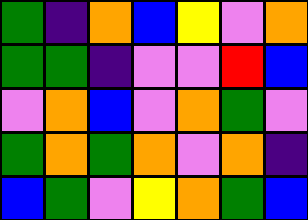[["green", "indigo", "orange", "blue", "yellow", "violet", "orange"], ["green", "green", "indigo", "violet", "violet", "red", "blue"], ["violet", "orange", "blue", "violet", "orange", "green", "violet"], ["green", "orange", "green", "orange", "violet", "orange", "indigo"], ["blue", "green", "violet", "yellow", "orange", "green", "blue"]]